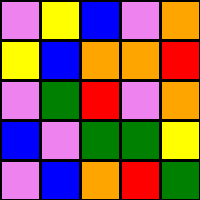[["violet", "yellow", "blue", "violet", "orange"], ["yellow", "blue", "orange", "orange", "red"], ["violet", "green", "red", "violet", "orange"], ["blue", "violet", "green", "green", "yellow"], ["violet", "blue", "orange", "red", "green"]]